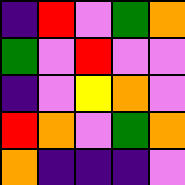[["indigo", "red", "violet", "green", "orange"], ["green", "violet", "red", "violet", "violet"], ["indigo", "violet", "yellow", "orange", "violet"], ["red", "orange", "violet", "green", "orange"], ["orange", "indigo", "indigo", "indigo", "violet"]]